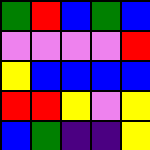[["green", "red", "blue", "green", "blue"], ["violet", "violet", "violet", "violet", "red"], ["yellow", "blue", "blue", "blue", "blue"], ["red", "red", "yellow", "violet", "yellow"], ["blue", "green", "indigo", "indigo", "yellow"]]